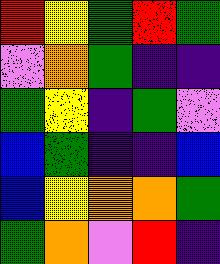[["red", "yellow", "green", "red", "green"], ["violet", "orange", "green", "indigo", "indigo"], ["green", "yellow", "indigo", "green", "violet"], ["blue", "green", "indigo", "indigo", "blue"], ["blue", "yellow", "orange", "orange", "green"], ["green", "orange", "violet", "red", "indigo"]]